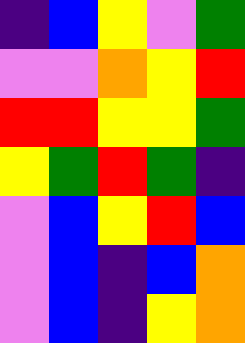[["indigo", "blue", "yellow", "violet", "green"], ["violet", "violet", "orange", "yellow", "red"], ["red", "red", "yellow", "yellow", "green"], ["yellow", "green", "red", "green", "indigo"], ["violet", "blue", "yellow", "red", "blue"], ["violet", "blue", "indigo", "blue", "orange"], ["violet", "blue", "indigo", "yellow", "orange"]]